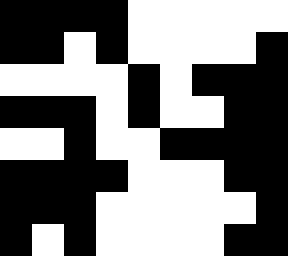[["black", "black", "black", "black", "white", "white", "white", "white", "white"], ["black", "black", "white", "black", "white", "white", "white", "white", "black"], ["white", "white", "white", "white", "black", "white", "black", "black", "black"], ["black", "black", "black", "white", "black", "white", "white", "black", "black"], ["white", "white", "black", "white", "white", "black", "black", "black", "black"], ["black", "black", "black", "black", "white", "white", "white", "black", "black"], ["black", "black", "black", "white", "white", "white", "white", "white", "black"], ["black", "white", "black", "white", "white", "white", "white", "black", "black"]]